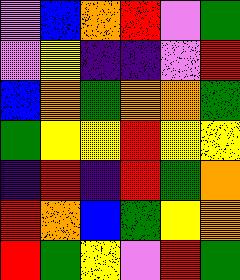[["violet", "blue", "orange", "red", "violet", "green"], ["violet", "yellow", "indigo", "indigo", "violet", "red"], ["blue", "orange", "green", "orange", "orange", "green"], ["green", "yellow", "yellow", "red", "yellow", "yellow"], ["indigo", "red", "indigo", "red", "green", "orange"], ["red", "orange", "blue", "green", "yellow", "orange"], ["red", "green", "yellow", "violet", "red", "green"]]